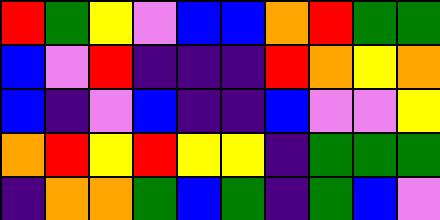[["red", "green", "yellow", "violet", "blue", "blue", "orange", "red", "green", "green"], ["blue", "violet", "red", "indigo", "indigo", "indigo", "red", "orange", "yellow", "orange"], ["blue", "indigo", "violet", "blue", "indigo", "indigo", "blue", "violet", "violet", "yellow"], ["orange", "red", "yellow", "red", "yellow", "yellow", "indigo", "green", "green", "green"], ["indigo", "orange", "orange", "green", "blue", "green", "indigo", "green", "blue", "violet"]]